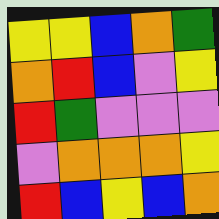[["yellow", "yellow", "blue", "orange", "green"], ["orange", "red", "blue", "violet", "yellow"], ["red", "green", "violet", "violet", "violet"], ["violet", "orange", "orange", "orange", "yellow"], ["red", "blue", "yellow", "blue", "orange"]]